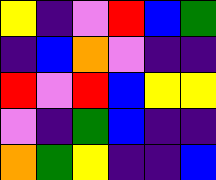[["yellow", "indigo", "violet", "red", "blue", "green"], ["indigo", "blue", "orange", "violet", "indigo", "indigo"], ["red", "violet", "red", "blue", "yellow", "yellow"], ["violet", "indigo", "green", "blue", "indigo", "indigo"], ["orange", "green", "yellow", "indigo", "indigo", "blue"]]